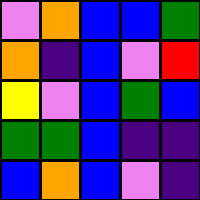[["violet", "orange", "blue", "blue", "green"], ["orange", "indigo", "blue", "violet", "red"], ["yellow", "violet", "blue", "green", "blue"], ["green", "green", "blue", "indigo", "indigo"], ["blue", "orange", "blue", "violet", "indigo"]]